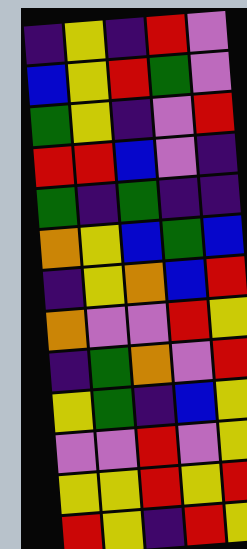[["indigo", "yellow", "indigo", "red", "violet"], ["blue", "yellow", "red", "green", "violet"], ["green", "yellow", "indigo", "violet", "red"], ["red", "red", "blue", "violet", "indigo"], ["green", "indigo", "green", "indigo", "indigo"], ["orange", "yellow", "blue", "green", "blue"], ["indigo", "yellow", "orange", "blue", "red"], ["orange", "violet", "violet", "red", "yellow"], ["indigo", "green", "orange", "violet", "red"], ["yellow", "green", "indigo", "blue", "yellow"], ["violet", "violet", "red", "violet", "yellow"], ["yellow", "yellow", "red", "yellow", "red"], ["red", "yellow", "indigo", "red", "yellow"]]